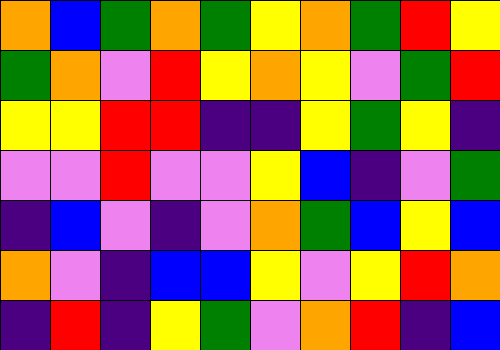[["orange", "blue", "green", "orange", "green", "yellow", "orange", "green", "red", "yellow"], ["green", "orange", "violet", "red", "yellow", "orange", "yellow", "violet", "green", "red"], ["yellow", "yellow", "red", "red", "indigo", "indigo", "yellow", "green", "yellow", "indigo"], ["violet", "violet", "red", "violet", "violet", "yellow", "blue", "indigo", "violet", "green"], ["indigo", "blue", "violet", "indigo", "violet", "orange", "green", "blue", "yellow", "blue"], ["orange", "violet", "indigo", "blue", "blue", "yellow", "violet", "yellow", "red", "orange"], ["indigo", "red", "indigo", "yellow", "green", "violet", "orange", "red", "indigo", "blue"]]